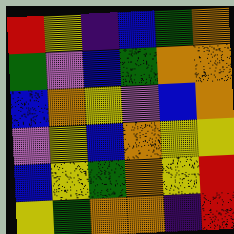[["red", "yellow", "indigo", "blue", "green", "orange"], ["green", "violet", "blue", "green", "orange", "orange"], ["blue", "orange", "yellow", "violet", "blue", "orange"], ["violet", "yellow", "blue", "orange", "yellow", "yellow"], ["blue", "yellow", "green", "orange", "yellow", "red"], ["yellow", "green", "orange", "orange", "indigo", "red"]]